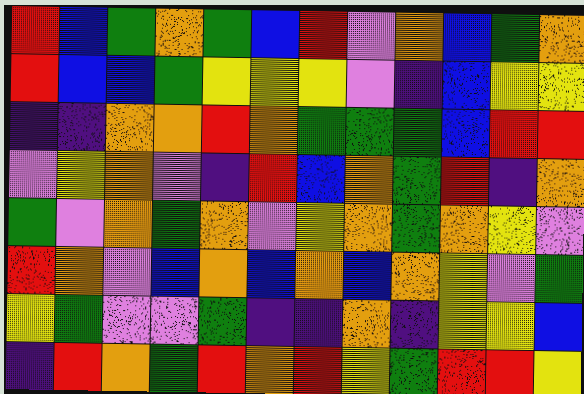[["red", "blue", "green", "orange", "green", "blue", "red", "violet", "orange", "blue", "green", "orange"], ["red", "blue", "blue", "green", "yellow", "yellow", "yellow", "violet", "indigo", "blue", "yellow", "yellow"], ["indigo", "indigo", "orange", "orange", "red", "orange", "green", "green", "green", "blue", "red", "red"], ["violet", "yellow", "orange", "violet", "indigo", "red", "blue", "orange", "green", "red", "indigo", "orange"], ["green", "violet", "orange", "green", "orange", "violet", "yellow", "orange", "green", "orange", "yellow", "violet"], ["red", "orange", "violet", "blue", "orange", "blue", "orange", "blue", "orange", "yellow", "violet", "green"], ["yellow", "green", "violet", "violet", "green", "indigo", "indigo", "orange", "indigo", "yellow", "yellow", "blue"], ["indigo", "red", "orange", "green", "red", "orange", "red", "yellow", "green", "red", "red", "yellow"]]